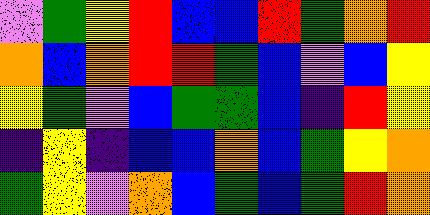[["violet", "green", "yellow", "red", "blue", "blue", "red", "green", "orange", "red"], ["orange", "blue", "orange", "red", "red", "green", "blue", "violet", "blue", "yellow"], ["yellow", "green", "violet", "blue", "green", "green", "blue", "indigo", "red", "yellow"], ["indigo", "yellow", "indigo", "blue", "blue", "orange", "blue", "green", "yellow", "orange"], ["green", "yellow", "violet", "orange", "blue", "green", "blue", "green", "red", "orange"]]